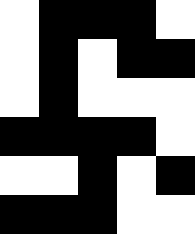[["white", "black", "black", "black", "white"], ["white", "black", "white", "black", "black"], ["white", "black", "white", "white", "white"], ["black", "black", "black", "black", "white"], ["white", "white", "black", "white", "black"], ["black", "black", "black", "white", "white"]]